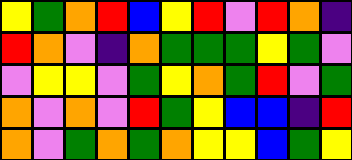[["yellow", "green", "orange", "red", "blue", "yellow", "red", "violet", "red", "orange", "indigo"], ["red", "orange", "violet", "indigo", "orange", "green", "green", "green", "yellow", "green", "violet"], ["violet", "yellow", "yellow", "violet", "green", "yellow", "orange", "green", "red", "violet", "green"], ["orange", "violet", "orange", "violet", "red", "green", "yellow", "blue", "blue", "indigo", "red"], ["orange", "violet", "green", "orange", "green", "orange", "yellow", "yellow", "blue", "green", "yellow"]]